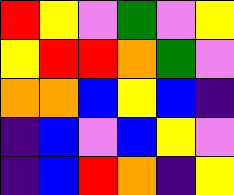[["red", "yellow", "violet", "green", "violet", "yellow"], ["yellow", "red", "red", "orange", "green", "violet"], ["orange", "orange", "blue", "yellow", "blue", "indigo"], ["indigo", "blue", "violet", "blue", "yellow", "violet"], ["indigo", "blue", "red", "orange", "indigo", "yellow"]]